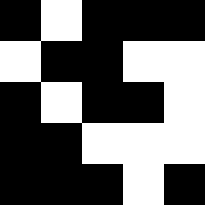[["black", "white", "black", "black", "black"], ["white", "black", "black", "white", "white"], ["black", "white", "black", "black", "white"], ["black", "black", "white", "white", "white"], ["black", "black", "black", "white", "black"]]